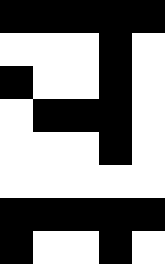[["black", "black", "black", "black", "black"], ["white", "white", "white", "black", "white"], ["black", "white", "white", "black", "white"], ["white", "black", "black", "black", "white"], ["white", "white", "white", "black", "white"], ["white", "white", "white", "white", "white"], ["black", "black", "black", "black", "black"], ["black", "white", "white", "black", "white"]]